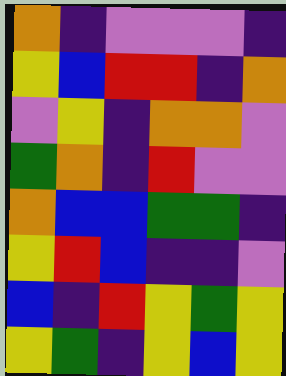[["orange", "indigo", "violet", "violet", "violet", "indigo"], ["yellow", "blue", "red", "red", "indigo", "orange"], ["violet", "yellow", "indigo", "orange", "orange", "violet"], ["green", "orange", "indigo", "red", "violet", "violet"], ["orange", "blue", "blue", "green", "green", "indigo"], ["yellow", "red", "blue", "indigo", "indigo", "violet"], ["blue", "indigo", "red", "yellow", "green", "yellow"], ["yellow", "green", "indigo", "yellow", "blue", "yellow"]]